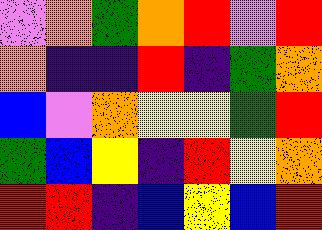[["violet", "orange", "green", "orange", "red", "violet", "red"], ["orange", "indigo", "indigo", "red", "indigo", "green", "orange"], ["blue", "violet", "orange", "yellow", "yellow", "green", "red"], ["green", "blue", "yellow", "indigo", "red", "yellow", "orange"], ["red", "red", "indigo", "blue", "yellow", "blue", "red"]]